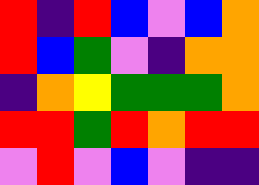[["red", "indigo", "red", "blue", "violet", "blue", "orange"], ["red", "blue", "green", "violet", "indigo", "orange", "orange"], ["indigo", "orange", "yellow", "green", "green", "green", "orange"], ["red", "red", "green", "red", "orange", "red", "red"], ["violet", "red", "violet", "blue", "violet", "indigo", "indigo"]]